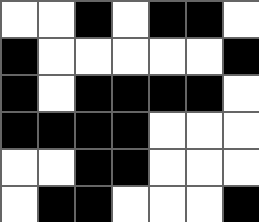[["white", "white", "black", "white", "black", "black", "white"], ["black", "white", "white", "white", "white", "white", "black"], ["black", "white", "black", "black", "black", "black", "white"], ["black", "black", "black", "black", "white", "white", "white"], ["white", "white", "black", "black", "white", "white", "white"], ["white", "black", "black", "white", "white", "white", "black"]]